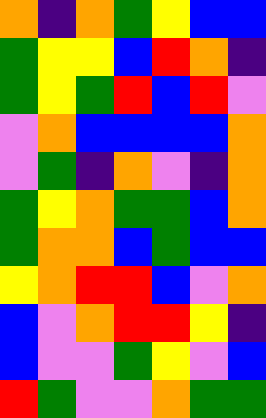[["orange", "indigo", "orange", "green", "yellow", "blue", "blue"], ["green", "yellow", "yellow", "blue", "red", "orange", "indigo"], ["green", "yellow", "green", "red", "blue", "red", "violet"], ["violet", "orange", "blue", "blue", "blue", "blue", "orange"], ["violet", "green", "indigo", "orange", "violet", "indigo", "orange"], ["green", "yellow", "orange", "green", "green", "blue", "orange"], ["green", "orange", "orange", "blue", "green", "blue", "blue"], ["yellow", "orange", "red", "red", "blue", "violet", "orange"], ["blue", "violet", "orange", "red", "red", "yellow", "indigo"], ["blue", "violet", "violet", "green", "yellow", "violet", "blue"], ["red", "green", "violet", "violet", "orange", "green", "green"]]